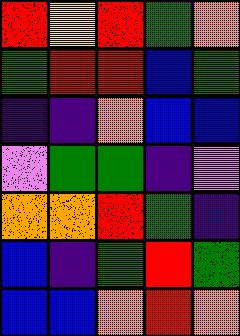[["red", "yellow", "red", "green", "orange"], ["green", "red", "red", "blue", "green"], ["indigo", "indigo", "orange", "blue", "blue"], ["violet", "green", "green", "indigo", "violet"], ["orange", "orange", "red", "green", "indigo"], ["blue", "indigo", "green", "red", "green"], ["blue", "blue", "orange", "red", "orange"]]